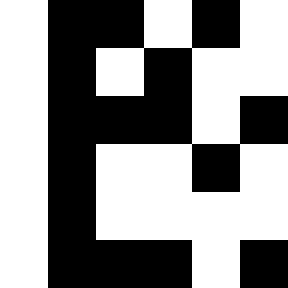[["white", "black", "black", "white", "black", "white"], ["white", "black", "white", "black", "white", "white"], ["white", "black", "black", "black", "white", "black"], ["white", "black", "white", "white", "black", "white"], ["white", "black", "white", "white", "white", "white"], ["white", "black", "black", "black", "white", "black"]]